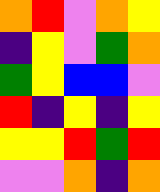[["orange", "red", "violet", "orange", "yellow"], ["indigo", "yellow", "violet", "green", "orange"], ["green", "yellow", "blue", "blue", "violet"], ["red", "indigo", "yellow", "indigo", "yellow"], ["yellow", "yellow", "red", "green", "red"], ["violet", "violet", "orange", "indigo", "orange"]]